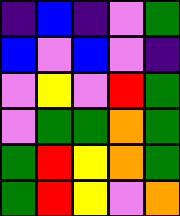[["indigo", "blue", "indigo", "violet", "green"], ["blue", "violet", "blue", "violet", "indigo"], ["violet", "yellow", "violet", "red", "green"], ["violet", "green", "green", "orange", "green"], ["green", "red", "yellow", "orange", "green"], ["green", "red", "yellow", "violet", "orange"]]